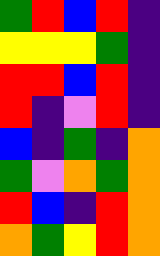[["green", "red", "blue", "red", "indigo"], ["yellow", "yellow", "yellow", "green", "indigo"], ["red", "red", "blue", "red", "indigo"], ["red", "indigo", "violet", "red", "indigo"], ["blue", "indigo", "green", "indigo", "orange"], ["green", "violet", "orange", "green", "orange"], ["red", "blue", "indigo", "red", "orange"], ["orange", "green", "yellow", "red", "orange"]]